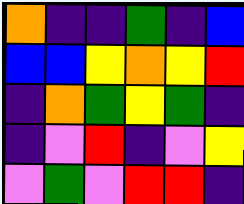[["orange", "indigo", "indigo", "green", "indigo", "blue"], ["blue", "blue", "yellow", "orange", "yellow", "red"], ["indigo", "orange", "green", "yellow", "green", "indigo"], ["indigo", "violet", "red", "indigo", "violet", "yellow"], ["violet", "green", "violet", "red", "red", "indigo"]]